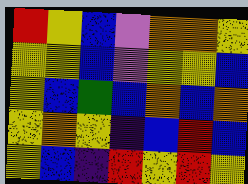[["red", "yellow", "blue", "violet", "orange", "orange", "yellow"], ["yellow", "yellow", "blue", "violet", "yellow", "yellow", "blue"], ["yellow", "blue", "green", "blue", "orange", "blue", "orange"], ["yellow", "orange", "yellow", "indigo", "blue", "red", "blue"], ["yellow", "blue", "indigo", "red", "yellow", "red", "yellow"]]